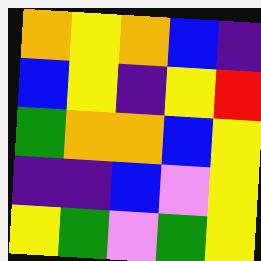[["orange", "yellow", "orange", "blue", "indigo"], ["blue", "yellow", "indigo", "yellow", "red"], ["green", "orange", "orange", "blue", "yellow"], ["indigo", "indigo", "blue", "violet", "yellow"], ["yellow", "green", "violet", "green", "yellow"]]